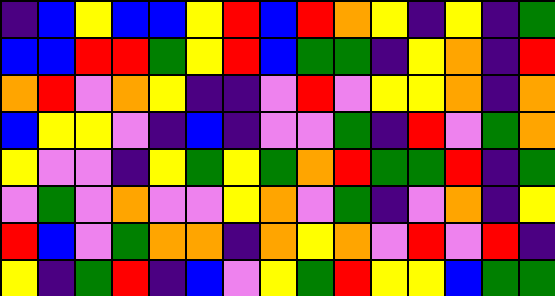[["indigo", "blue", "yellow", "blue", "blue", "yellow", "red", "blue", "red", "orange", "yellow", "indigo", "yellow", "indigo", "green"], ["blue", "blue", "red", "red", "green", "yellow", "red", "blue", "green", "green", "indigo", "yellow", "orange", "indigo", "red"], ["orange", "red", "violet", "orange", "yellow", "indigo", "indigo", "violet", "red", "violet", "yellow", "yellow", "orange", "indigo", "orange"], ["blue", "yellow", "yellow", "violet", "indigo", "blue", "indigo", "violet", "violet", "green", "indigo", "red", "violet", "green", "orange"], ["yellow", "violet", "violet", "indigo", "yellow", "green", "yellow", "green", "orange", "red", "green", "green", "red", "indigo", "green"], ["violet", "green", "violet", "orange", "violet", "violet", "yellow", "orange", "violet", "green", "indigo", "violet", "orange", "indigo", "yellow"], ["red", "blue", "violet", "green", "orange", "orange", "indigo", "orange", "yellow", "orange", "violet", "red", "violet", "red", "indigo"], ["yellow", "indigo", "green", "red", "indigo", "blue", "violet", "yellow", "green", "red", "yellow", "yellow", "blue", "green", "green"]]